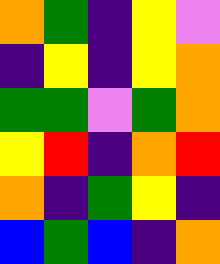[["orange", "green", "indigo", "yellow", "violet"], ["indigo", "yellow", "indigo", "yellow", "orange"], ["green", "green", "violet", "green", "orange"], ["yellow", "red", "indigo", "orange", "red"], ["orange", "indigo", "green", "yellow", "indigo"], ["blue", "green", "blue", "indigo", "orange"]]